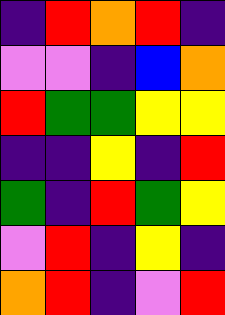[["indigo", "red", "orange", "red", "indigo"], ["violet", "violet", "indigo", "blue", "orange"], ["red", "green", "green", "yellow", "yellow"], ["indigo", "indigo", "yellow", "indigo", "red"], ["green", "indigo", "red", "green", "yellow"], ["violet", "red", "indigo", "yellow", "indigo"], ["orange", "red", "indigo", "violet", "red"]]